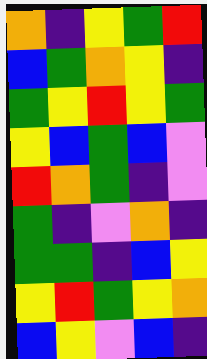[["orange", "indigo", "yellow", "green", "red"], ["blue", "green", "orange", "yellow", "indigo"], ["green", "yellow", "red", "yellow", "green"], ["yellow", "blue", "green", "blue", "violet"], ["red", "orange", "green", "indigo", "violet"], ["green", "indigo", "violet", "orange", "indigo"], ["green", "green", "indigo", "blue", "yellow"], ["yellow", "red", "green", "yellow", "orange"], ["blue", "yellow", "violet", "blue", "indigo"]]